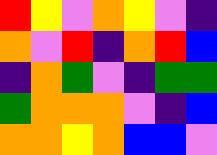[["red", "yellow", "violet", "orange", "yellow", "violet", "indigo"], ["orange", "violet", "red", "indigo", "orange", "red", "blue"], ["indigo", "orange", "green", "violet", "indigo", "green", "green"], ["green", "orange", "orange", "orange", "violet", "indigo", "blue"], ["orange", "orange", "yellow", "orange", "blue", "blue", "violet"]]